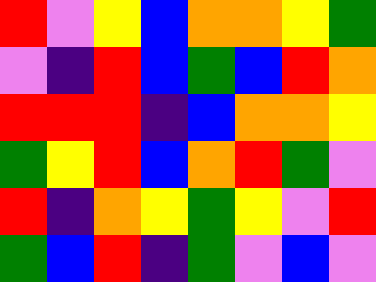[["red", "violet", "yellow", "blue", "orange", "orange", "yellow", "green"], ["violet", "indigo", "red", "blue", "green", "blue", "red", "orange"], ["red", "red", "red", "indigo", "blue", "orange", "orange", "yellow"], ["green", "yellow", "red", "blue", "orange", "red", "green", "violet"], ["red", "indigo", "orange", "yellow", "green", "yellow", "violet", "red"], ["green", "blue", "red", "indigo", "green", "violet", "blue", "violet"]]